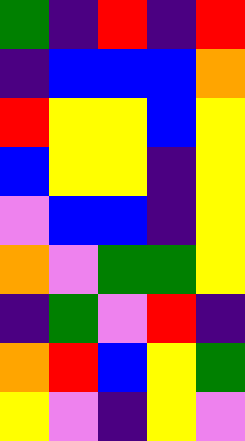[["green", "indigo", "red", "indigo", "red"], ["indigo", "blue", "blue", "blue", "orange"], ["red", "yellow", "yellow", "blue", "yellow"], ["blue", "yellow", "yellow", "indigo", "yellow"], ["violet", "blue", "blue", "indigo", "yellow"], ["orange", "violet", "green", "green", "yellow"], ["indigo", "green", "violet", "red", "indigo"], ["orange", "red", "blue", "yellow", "green"], ["yellow", "violet", "indigo", "yellow", "violet"]]